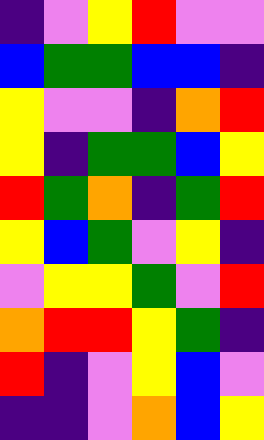[["indigo", "violet", "yellow", "red", "violet", "violet"], ["blue", "green", "green", "blue", "blue", "indigo"], ["yellow", "violet", "violet", "indigo", "orange", "red"], ["yellow", "indigo", "green", "green", "blue", "yellow"], ["red", "green", "orange", "indigo", "green", "red"], ["yellow", "blue", "green", "violet", "yellow", "indigo"], ["violet", "yellow", "yellow", "green", "violet", "red"], ["orange", "red", "red", "yellow", "green", "indigo"], ["red", "indigo", "violet", "yellow", "blue", "violet"], ["indigo", "indigo", "violet", "orange", "blue", "yellow"]]